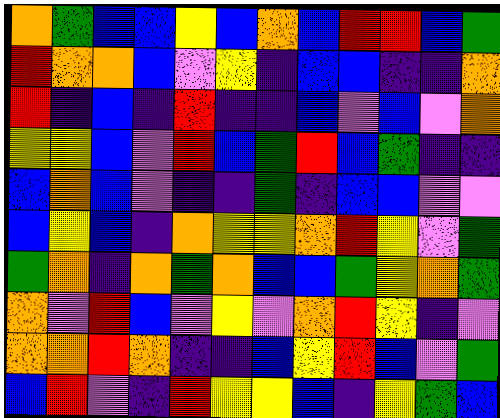[["orange", "green", "blue", "blue", "yellow", "blue", "orange", "blue", "red", "red", "blue", "green"], ["red", "orange", "orange", "blue", "violet", "yellow", "indigo", "blue", "blue", "indigo", "indigo", "orange"], ["red", "indigo", "blue", "indigo", "red", "indigo", "indigo", "blue", "violet", "blue", "violet", "orange"], ["yellow", "yellow", "blue", "violet", "red", "blue", "green", "red", "blue", "green", "indigo", "indigo"], ["blue", "orange", "blue", "violet", "indigo", "indigo", "green", "indigo", "blue", "blue", "violet", "violet"], ["blue", "yellow", "blue", "indigo", "orange", "yellow", "yellow", "orange", "red", "yellow", "violet", "green"], ["green", "orange", "indigo", "orange", "green", "orange", "blue", "blue", "green", "yellow", "orange", "green"], ["orange", "violet", "red", "blue", "violet", "yellow", "violet", "orange", "red", "yellow", "indigo", "violet"], ["orange", "orange", "red", "orange", "indigo", "indigo", "blue", "yellow", "red", "blue", "violet", "green"], ["blue", "red", "violet", "indigo", "red", "yellow", "yellow", "blue", "indigo", "yellow", "green", "blue"]]